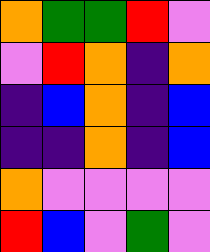[["orange", "green", "green", "red", "violet"], ["violet", "red", "orange", "indigo", "orange"], ["indigo", "blue", "orange", "indigo", "blue"], ["indigo", "indigo", "orange", "indigo", "blue"], ["orange", "violet", "violet", "violet", "violet"], ["red", "blue", "violet", "green", "violet"]]